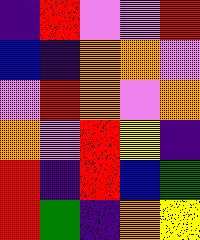[["indigo", "red", "violet", "violet", "red"], ["blue", "indigo", "orange", "orange", "violet"], ["violet", "red", "orange", "violet", "orange"], ["orange", "violet", "red", "yellow", "indigo"], ["red", "indigo", "red", "blue", "green"], ["red", "green", "indigo", "orange", "yellow"]]